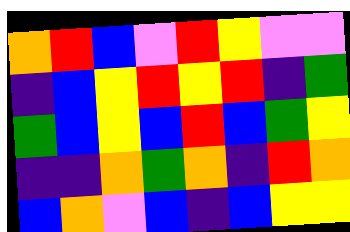[["orange", "red", "blue", "violet", "red", "yellow", "violet", "violet"], ["indigo", "blue", "yellow", "red", "yellow", "red", "indigo", "green"], ["green", "blue", "yellow", "blue", "red", "blue", "green", "yellow"], ["indigo", "indigo", "orange", "green", "orange", "indigo", "red", "orange"], ["blue", "orange", "violet", "blue", "indigo", "blue", "yellow", "yellow"]]